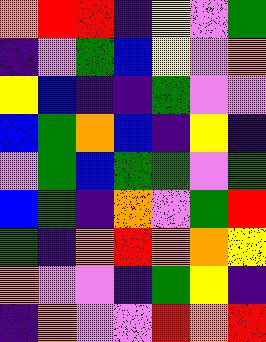[["orange", "red", "red", "indigo", "yellow", "violet", "green"], ["indigo", "violet", "green", "blue", "yellow", "violet", "orange"], ["yellow", "blue", "indigo", "indigo", "green", "violet", "violet"], ["blue", "green", "orange", "blue", "indigo", "yellow", "indigo"], ["violet", "green", "blue", "green", "green", "violet", "green"], ["blue", "green", "indigo", "orange", "violet", "green", "red"], ["green", "indigo", "orange", "red", "orange", "orange", "yellow"], ["orange", "violet", "violet", "indigo", "green", "yellow", "indigo"], ["indigo", "orange", "violet", "violet", "red", "orange", "red"]]